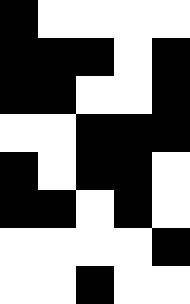[["black", "white", "white", "white", "white"], ["black", "black", "black", "white", "black"], ["black", "black", "white", "white", "black"], ["white", "white", "black", "black", "black"], ["black", "white", "black", "black", "white"], ["black", "black", "white", "black", "white"], ["white", "white", "white", "white", "black"], ["white", "white", "black", "white", "white"]]